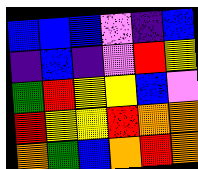[["blue", "blue", "blue", "violet", "indigo", "blue"], ["indigo", "blue", "indigo", "violet", "red", "yellow"], ["green", "red", "yellow", "yellow", "blue", "violet"], ["red", "yellow", "yellow", "red", "orange", "orange"], ["orange", "green", "blue", "orange", "red", "orange"]]